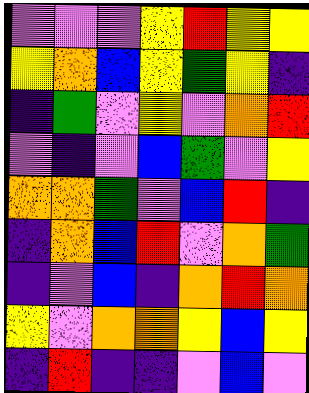[["violet", "violet", "violet", "yellow", "red", "yellow", "yellow"], ["yellow", "orange", "blue", "yellow", "green", "yellow", "indigo"], ["indigo", "green", "violet", "yellow", "violet", "orange", "red"], ["violet", "indigo", "violet", "blue", "green", "violet", "yellow"], ["orange", "orange", "green", "violet", "blue", "red", "indigo"], ["indigo", "orange", "blue", "red", "violet", "orange", "green"], ["indigo", "violet", "blue", "indigo", "orange", "red", "orange"], ["yellow", "violet", "orange", "orange", "yellow", "blue", "yellow"], ["indigo", "red", "indigo", "indigo", "violet", "blue", "violet"]]